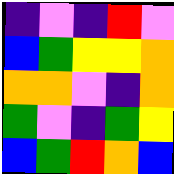[["indigo", "violet", "indigo", "red", "violet"], ["blue", "green", "yellow", "yellow", "orange"], ["orange", "orange", "violet", "indigo", "orange"], ["green", "violet", "indigo", "green", "yellow"], ["blue", "green", "red", "orange", "blue"]]